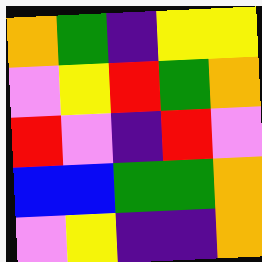[["orange", "green", "indigo", "yellow", "yellow"], ["violet", "yellow", "red", "green", "orange"], ["red", "violet", "indigo", "red", "violet"], ["blue", "blue", "green", "green", "orange"], ["violet", "yellow", "indigo", "indigo", "orange"]]